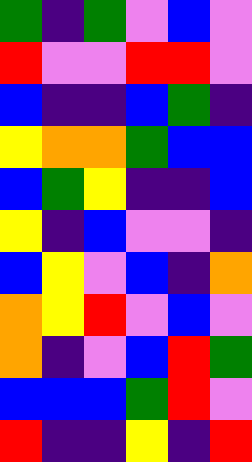[["green", "indigo", "green", "violet", "blue", "violet"], ["red", "violet", "violet", "red", "red", "violet"], ["blue", "indigo", "indigo", "blue", "green", "indigo"], ["yellow", "orange", "orange", "green", "blue", "blue"], ["blue", "green", "yellow", "indigo", "indigo", "blue"], ["yellow", "indigo", "blue", "violet", "violet", "indigo"], ["blue", "yellow", "violet", "blue", "indigo", "orange"], ["orange", "yellow", "red", "violet", "blue", "violet"], ["orange", "indigo", "violet", "blue", "red", "green"], ["blue", "blue", "blue", "green", "red", "violet"], ["red", "indigo", "indigo", "yellow", "indigo", "red"]]